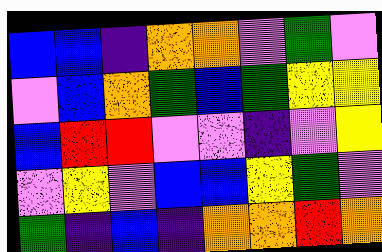[["blue", "blue", "indigo", "orange", "orange", "violet", "green", "violet"], ["violet", "blue", "orange", "green", "blue", "green", "yellow", "yellow"], ["blue", "red", "red", "violet", "violet", "indigo", "violet", "yellow"], ["violet", "yellow", "violet", "blue", "blue", "yellow", "green", "violet"], ["green", "indigo", "blue", "indigo", "orange", "orange", "red", "orange"]]